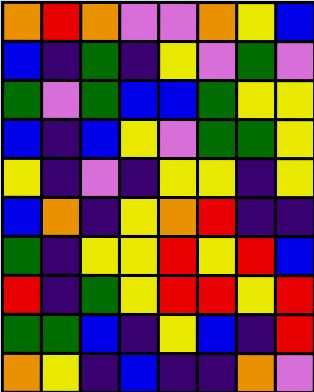[["orange", "red", "orange", "violet", "violet", "orange", "yellow", "blue"], ["blue", "indigo", "green", "indigo", "yellow", "violet", "green", "violet"], ["green", "violet", "green", "blue", "blue", "green", "yellow", "yellow"], ["blue", "indigo", "blue", "yellow", "violet", "green", "green", "yellow"], ["yellow", "indigo", "violet", "indigo", "yellow", "yellow", "indigo", "yellow"], ["blue", "orange", "indigo", "yellow", "orange", "red", "indigo", "indigo"], ["green", "indigo", "yellow", "yellow", "red", "yellow", "red", "blue"], ["red", "indigo", "green", "yellow", "red", "red", "yellow", "red"], ["green", "green", "blue", "indigo", "yellow", "blue", "indigo", "red"], ["orange", "yellow", "indigo", "blue", "indigo", "indigo", "orange", "violet"]]